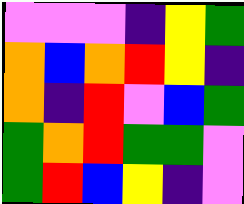[["violet", "violet", "violet", "indigo", "yellow", "green"], ["orange", "blue", "orange", "red", "yellow", "indigo"], ["orange", "indigo", "red", "violet", "blue", "green"], ["green", "orange", "red", "green", "green", "violet"], ["green", "red", "blue", "yellow", "indigo", "violet"]]